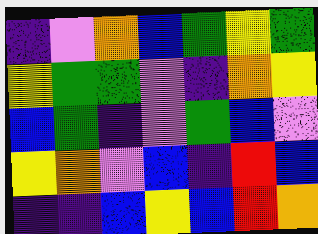[["indigo", "violet", "orange", "blue", "green", "yellow", "green"], ["yellow", "green", "green", "violet", "indigo", "orange", "yellow"], ["blue", "green", "indigo", "violet", "green", "blue", "violet"], ["yellow", "orange", "violet", "blue", "indigo", "red", "blue"], ["indigo", "indigo", "blue", "yellow", "blue", "red", "orange"]]